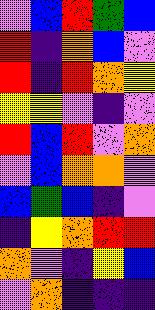[["violet", "blue", "red", "green", "blue"], ["red", "indigo", "orange", "blue", "violet"], ["red", "indigo", "red", "orange", "yellow"], ["yellow", "yellow", "violet", "indigo", "violet"], ["red", "blue", "red", "violet", "orange"], ["violet", "blue", "orange", "orange", "violet"], ["blue", "green", "blue", "indigo", "violet"], ["indigo", "yellow", "orange", "red", "red"], ["orange", "violet", "indigo", "yellow", "blue"], ["violet", "orange", "indigo", "indigo", "indigo"]]